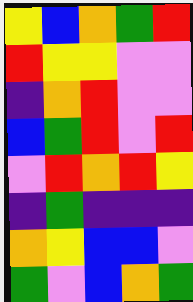[["yellow", "blue", "orange", "green", "red"], ["red", "yellow", "yellow", "violet", "violet"], ["indigo", "orange", "red", "violet", "violet"], ["blue", "green", "red", "violet", "red"], ["violet", "red", "orange", "red", "yellow"], ["indigo", "green", "indigo", "indigo", "indigo"], ["orange", "yellow", "blue", "blue", "violet"], ["green", "violet", "blue", "orange", "green"]]